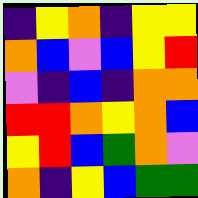[["indigo", "yellow", "orange", "indigo", "yellow", "yellow"], ["orange", "blue", "violet", "blue", "yellow", "red"], ["violet", "indigo", "blue", "indigo", "orange", "orange"], ["red", "red", "orange", "yellow", "orange", "blue"], ["yellow", "red", "blue", "green", "orange", "violet"], ["orange", "indigo", "yellow", "blue", "green", "green"]]